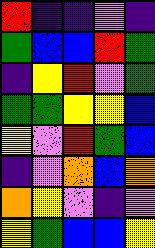[["red", "indigo", "indigo", "violet", "indigo"], ["green", "blue", "blue", "red", "green"], ["indigo", "yellow", "red", "violet", "green"], ["green", "green", "yellow", "yellow", "blue"], ["yellow", "violet", "red", "green", "blue"], ["indigo", "violet", "orange", "blue", "orange"], ["orange", "yellow", "violet", "indigo", "violet"], ["yellow", "green", "blue", "blue", "yellow"]]